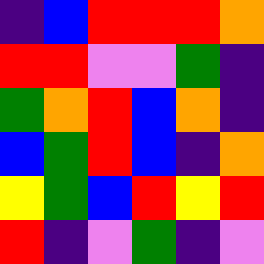[["indigo", "blue", "red", "red", "red", "orange"], ["red", "red", "violet", "violet", "green", "indigo"], ["green", "orange", "red", "blue", "orange", "indigo"], ["blue", "green", "red", "blue", "indigo", "orange"], ["yellow", "green", "blue", "red", "yellow", "red"], ["red", "indigo", "violet", "green", "indigo", "violet"]]